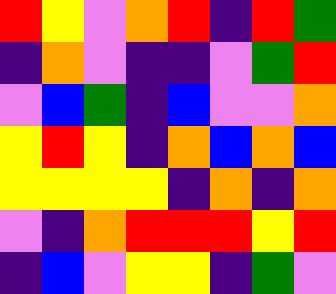[["red", "yellow", "violet", "orange", "red", "indigo", "red", "green"], ["indigo", "orange", "violet", "indigo", "indigo", "violet", "green", "red"], ["violet", "blue", "green", "indigo", "blue", "violet", "violet", "orange"], ["yellow", "red", "yellow", "indigo", "orange", "blue", "orange", "blue"], ["yellow", "yellow", "yellow", "yellow", "indigo", "orange", "indigo", "orange"], ["violet", "indigo", "orange", "red", "red", "red", "yellow", "red"], ["indigo", "blue", "violet", "yellow", "yellow", "indigo", "green", "violet"]]